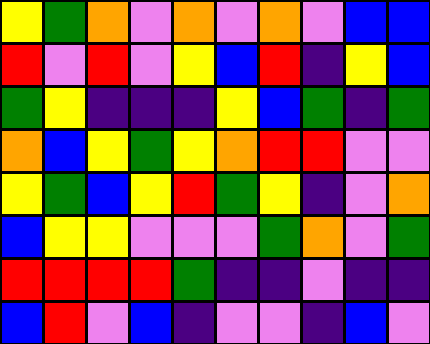[["yellow", "green", "orange", "violet", "orange", "violet", "orange", "violet", "blue", "blue"], ["red", "violet", "red", "violet", "yellow", "blue", "red", "indigo", "yellow", "blue"], ["green", "yellow", "indigo", "indigo", "indigo", "yellow", "blue", "green", "indigo", "green"], ["orange", "blue", "yellow", "green", "yellow", "orange", "red", "red", "violet", "violet"], ["yellow", "green", "blue", "yellow", "red", "green", "yellow", "indigo", "violet", "orange"], ["blue", "yellow", "yellow", "violet", "violet", "violet", "green", "orange", "violet", "green"], ["red", "red", "red", "red", "green", "indigo", "indigo", "violet", "indigo", "indigo"], ["blue", "red", "violet", "blue", "indigo", "violet", "violet", "indigo", "blue", "violet"]]